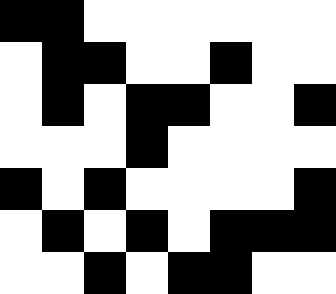[["black", "black", "white", "white", "white", "white", "white", "white"], ["white", "black", "black", "white", "white", "black", "white", "white"], ["white", "black", "white", "black", "black", "white", "white", "black"], ["white", "white", "white", "black", "white", "white", "white", "white"], ["black", "white", "black", "white", "white", "white", "white", "black"], ["white", "black", "white", "black", "white", "black", "black", "black"], ["white", "white", "black", "white", "black", "black", "white", "white"]]